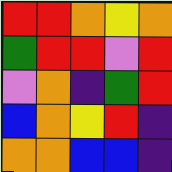[["red", "red", "orange", "yellow", "orange"], ["green", "red", "red", "violet", "red"], ["violet", "orange", "indigo", "green", "red"], ["blue", "orange", "yellow", "red", "indigo"], ["orange", "orange", "blue", "blue", "indigo"]]